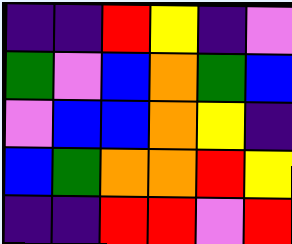[["indigo", "indigo", "red", "yellow", "indigo", "violet"], ["green", "violet", "blue", "orange", "green", "blue"], ["violet", "blue", "blue", "orange", "yellow", "indigo"], ["blue", "green", "orange", "orange", "red", "yellow"], ["indigo", "indigo", "red", "red", "violet", "red"]]